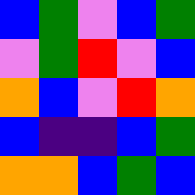[["blue", "green", "violet", "blue", "green"], ["violet", "green", "red", "violet", "blue"], ["orange", "blue", "violet", "red", "orange"], ["blue", "indigo", "indigo", "blue", "green"], ["orange", "orange", "blue", "green", "blue"]]